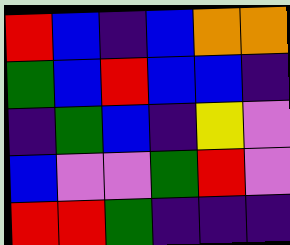[["red", "blue", "indigo", "blue", "orange", "orange"], ["green", "blue", "red", "blue", "blue", "indigo"], ["indigo", "green", "blue", "indigo", "yellow", "violet"], ["blue", "violet", "violet", "green", "red", "violet"], ["red", "red", "green", "indigo", "indigo", "indigo"]]